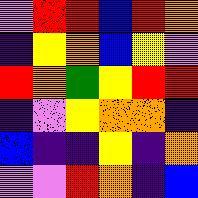[["violet", "red", "red", "blue", "red", "orange"], ["indigo", "yellow", "orange", "blue", "yellow", "violet"], ["red", "orange", "green", "yellow", "red", "red"], ["indigo", "violet", "yellow", "orange", "orange", "indigo"], ["blue", "indigo", "indigo", "yellow", "indigo", "orange"], ["violet", "violet", "red", "orange", "indigo", "blue"]]